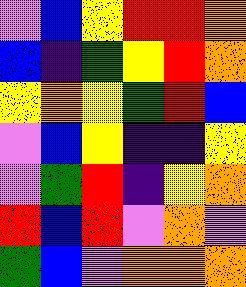[["violet", "blue", "yellow", "red", "red", "orange"], ["blue", "indigo", "green", "yellow", "red", "orange"], ["yellow", "orange", "yellow", "green", "red", "blue"], ["violet", "blue", "yellow", "indigo", "indigo", "yellow"], ["violet", "green", "red", "indigo", "yellow", "orange"], ["red", "blue", "red", "violet", "orange", "violet"], ["green", "blue", "violet", "orange", "orange", "orange"]]